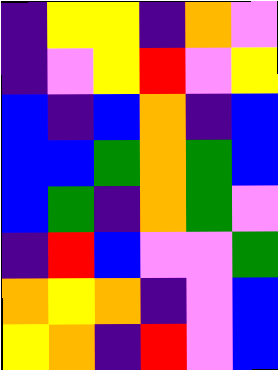[["indigo", "yellow", "yellow", "indigo", "orange", "violet"], ["indigo", "violet", "yellow", "red", "violet", "yellow"], ["blue", "indigo", "blue", "orange", "indigo", "blue"], ["blue", "blue", "green", "orange", "green", "blue"], ["blue", "green", "indigo", "orange", "green", "violet"], ["indigo", "red", "blue", "violet", "violet", "green"], ["orange", "yellow", "orange", "indigo", "violet", "blue"], ["yellow", "orange", "indigo", "red", "violet", "blue"]]